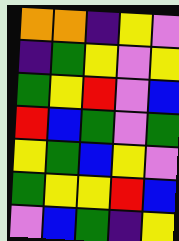[["orange", "orange", "indigo", "yellow", "violet"], ["indigo", "green", "yellow", "violet", "yellow"], ["green", "yellow", "red", "violet", "blue"], ["red", "blue", "green", "violet", "green"], ["yellow", "green", "blue", "yellow", "violet"], ["green", "yellow", "yellow", "red", "blue"], ["violet", "blue", "green", "indigo", "yellow"]]